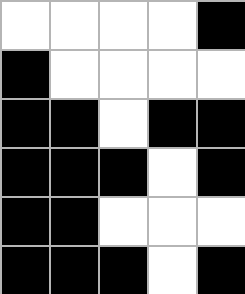[["white", "white", "white", "white", "black"], ["black", "white", "white", "white", "white"], ["black", "black", "white", "black", "black"], ["black", "black", "black", "white", "black"], ["black", "black", "white", "white", "white"], ["black", "black", "black", "white", "black"]]